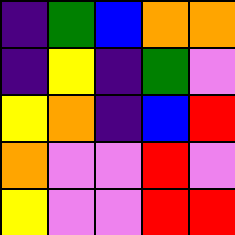[["indigo", "green", "blue", "orange", "orange"], ["indigo", "yellow", "indigo", "green", "violet"], ["yellow", "orange", "indigo", "blue", "red"], ["orange", "violet", "violet", "red", "violet"], ["yellow", "violet", "violet", "red", "red"]]